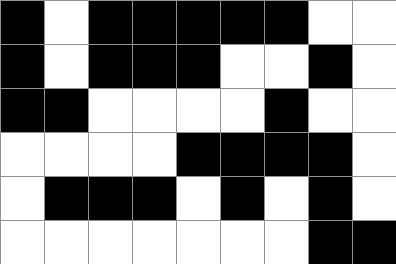[["black", "white", "black", "black", "black", "black", "black", "white", "white"], ["black", "white", "black", "black", "black", "white", "white", "black", "white"], ["black", "black", "white", "white", "white", "white", "black", "white", "white"], ["white", "white", "white", "white", "black", "black", "black", "black", "white"], ["white", "black", "black", "black", "white", "black", "white", "black", "white"], ["white", "white", "white", "white", "white", "white", "white", "black", "black"]]